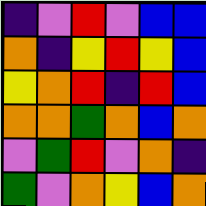[["indigo", "violet", "red", "violet", "blue", "blue"], ["orange", "indigo", "yellow", "red", "yellow", "blue"], ["yellow", "orange", "red", "indigo", "red", "blue"], ["orange", "orange", "green", "orange", "blue", "orange"], ["violet", "green", "red", "violet", "orange", "indigo"], ["green", "violet", "orange", "yellow", "blue", "orange"]]